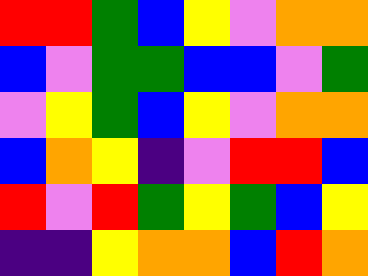[["red", "red", "green", "blue", "yellow", "violet", "orange", "orange"], ["blue", "violet", "green", "green", "blue", "blue", "violet", "green"], ["violet", "yellow", "green", "blue", "yellow", "violet", "orange", "orange"], ["blue", "orange", "yellow", "indigo", "violet", "red", "red", "blue"], ["red", "violet", "red", "green", "yellow", "green", "blue", "yellow"], ["indigo", "indigo", "yellow", "orange", "orange", "blue", "red", "orange"]]